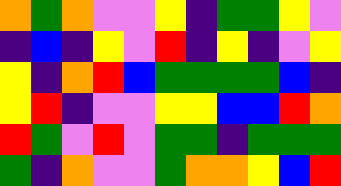[["orange", "green", "orange", "violet", "violet", "yellow", "indigo", "green", "green", "yellow", "violet"], ["indigo", "blue", "indigo", "yellow", "violet", "red", "indigo", "yellow", "indigo", "violet", "yellow"], ["yellow", "indigo", "orange", "red", "blue", "green", "green", "green", "green", "blue", "indigo"], ["yellow", "red", "indigo", "violet", "violet", "yellow", "yellow", "blue", "blue", "red", "orange"], ["red", "green", "violet", "red", "violet", "green", "green", "indigo", "green", "green", "green"], ["green", "indigo", "orange", "violet", "violet", "green", "orange", "orange", "yellow", "blue", "red"]]